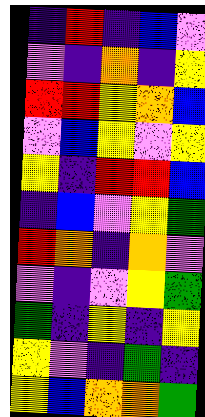[["indigo", "red", "indigo", "blue", "violet"], ["violet", "indigo", "orange", "indigo", "yellow"], ["red", "red", "yellow", "orange", "blue"], ["violet", "blue", "yellow", "violet", "yellow"], ["yellow", "indigo", "red", "red", "blue"], ["indigo", "blue", "violet", "yellow", "green"], ["red", "orange", "indigo", "orange", "violet"], ["violet", "indigo", "violet", "yellow", "green"], ["green", "indigo", "yellow", "indigo", "yellow"], ["yellow", "violet", "indigo", "green", "indigo"], ["yellow", "blue", "orange", "orange", "green"]]